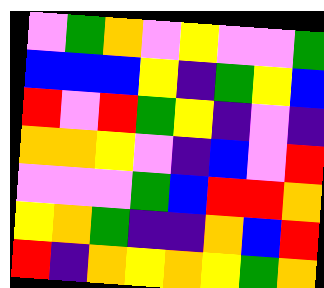[["violet", "green", "orange", "violet", "yellow", "violet", "violet", "green"], ["blue", "blue", "blue", "yellow", "indigo", "green", "yellow", "blue"], ["red", "violet", "red", "green", "yellow", "indigo", "violet", "indigo"], ["orange", "orange", "yellow", "violet", "indigo", "blue", "violet", "red"], ["violet", "violet", "violet", "green", "blue", "red", "red", "orange"], ["yellow", "orange", "green", "indigo", "indigo", "orange", "blue", "red"], ["red", "indigo", "orange", "yellow", "orange", "yellow", "green", "orange"]]